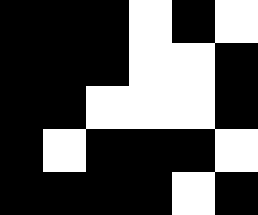[["black", "black", "black", "white", "black", "white"], ["black", "black", "black", "white", "white", "black"], ["black", "black", "white", "white", "white", "black"], ["black", "white", "black", "black", "black", "white"], ["black", "black", "black", "black", "white", "black"]]